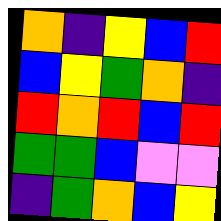[["orange", "indigo", "yellow", "blue", "red"], ["blue", "yellow", "green", "orange", "indigo"], ["red", "orange", "red", "blue", "red"], ["green", "green", "blue", "violet", "violet"], ["indigo", "green", "orange", "blue", "yellow"]]